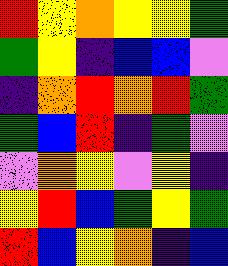[["red", "yellow", "orange", "yellow", "yellow", "green"], ["green", "yellow", "indigo", "blue", "blue", "violet"], ["indigo", "orange", "red", "orange", "red", "green"], ["green", "blue", "red", "indigo", "green", "violet"], ["violet", "orange", "yellow", "violet", "yellow", "indigo"], ["yellow", "red", "blue", "green", "yellow", "green"], ["red", "blue", "yellow", "orange", "indigo", "blue"]]